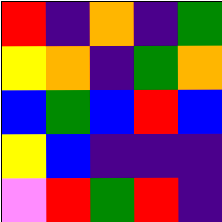[["red", "indigo", "orange", "indigo", "green"], ["yellow", "orange", "indigo", "green", "orange"], ["blue", "green", "blue", "red", "blue"], ["yellow", "blue", "indigo", "indigo", "indigo"], ["violet", "red", "green", "red", "indigo"]]